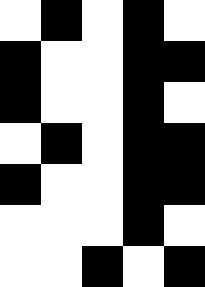[["white", "black", "white", "black", "white"], ["black", "white", "white", "black", "black"], ["black", "white", "white", "black", "white"], ["white", "black", "white", "black", "black"], ["black", "white", "white", "black", "black"], ["white", "white", "white", "black", "white"], ["white", "white", "black", "white", "black"]]